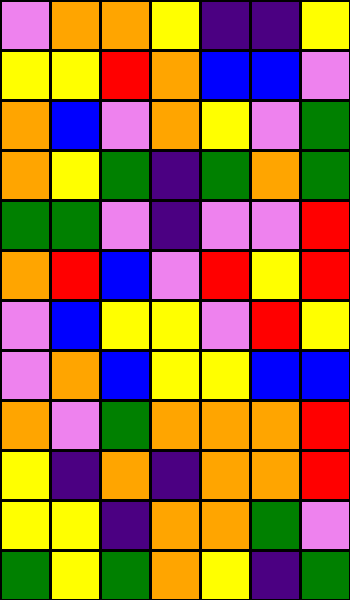[["violet", "orange", "orange", "yellow", "indigo", "indigo", "yellow"], ["yellow", "yellow", "red", "orange", "blue", "blue", "violet"], ["orange", "blue", "violet", "orange", "yellow", "violet", "green"], ["orange", "yellow", "green", "indigo", "green", "orange", "green"], ["green", "green", "violet", "indigo", "violet", "violet", "red"], ["orange", "red", "blue", "violet", "red", "yellow", "red"], ["violet", "blue", "yellow", "yellow", "violet", "red", "yellow"], ["violet", "orange", "blue", "yellow", "yellow", "blue", "blue"], ["orange", "violet", "green", "orange", "orange", "orange", "red"], ["yellow", "indigo", "orange", "indigo", "orange", "orange", "red"], ["yellow", "yellow", "indigo", "orange", "orange", "green", "violet"], ["green", "yellow", "green", "orange", "yellow", "indigo", "green"]]